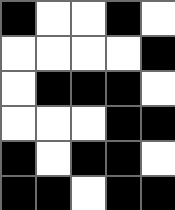[["black", "white", "white", "black", "white"], ["white", "white", "white", "white", "black"], ["white", "black", "black", "black", "white"], ["white", "white", "white", "black", "black"], ["black", "white", "black", "black", "white"], ["black", "black", "white", "black", "black"]]